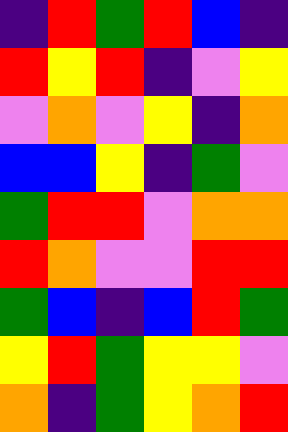[["indigo", "red", "green", "red", "blue", "indigo"], ["red", "yellow", "red", "indigo", "violet", "yellow"], ["violet", "orange", "violet", "yellow", "indigo", "orange"], ["blue", "blue", "yellow", "indigo", "green", "violet"], ["green", "red", "red", "violet", "orange", "orange"], ["red", "orange", "violet", "violet", "red", "red"], ["green", "blue", "indigo", "blue", "red", "green"], ["yellow", "red", "green", "yellow", "yellow", "violet"], ["orange", "indigo", "green", "yellow", "orange", "red"]]